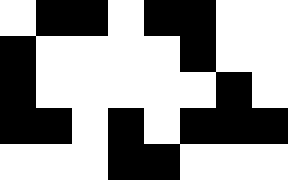[["white", "black", "black", "white", "black", "black", "white", "white"], ["black", "white", "white", "white", "white", "black", "white", "white"], ["black", "white", "white", "white", "white", "white", "black", "white"], ["black", "black", "white", "black", "white", "black", "black", "black"], ["white", "white", "white", "black", "black", "white", "white", "white"]]